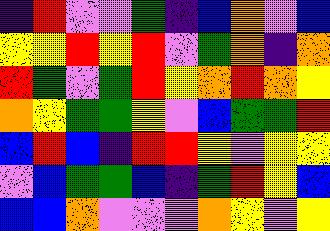[["indigo", "red", "violet", "violet", "green", "indigo", "blue", "orange", "violet", "blue"], ["yellow", "yellow", "red", "yellow", "red", "violet", "green", "orange", "indigo", "orange"], ["red", "green", "violet", "green", "red", "yellow", "orange", "red", "orange", "yellow"], ["orange", "yellow", "green", "green", "yellow", "violet", "blue", "green", "green", "red"], ["blue", "red", "blue", "indigo", "red", "red", "yellow", "violet", "yellow", "yellow"], ["violet", "blue", "green", "green", "blue", "indigo", "green", "red", "yellow", "blue"], ["blue", "blue", "orange", "violet", "violet", "violet", "orange", "yellow", "violet", "yellow"]]